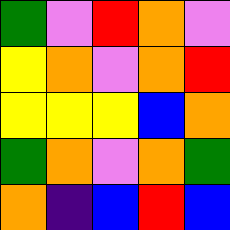[["green", "violet", "red", "orange", "violet"], ["yellow", "orange", "violet", "orange", "red"], ["yellow", "yellow", "yellow", "blue", "orange"], ["green", "orange", "violet", "orange", "green"], ["orange", "indigo", "blue", "red", "blue"]]